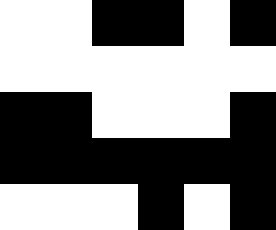[["white", "white", "black", "black", "white", "black"], ["white", "white", "white", "white", "white", "white"], ["black", "black", "white", "white", "white", "black"], ["black", "black", "black", "black", "black", "black"], ["white", "white", "white", "black", "white", "black"]]